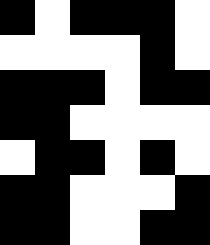[["black", "white", "black", "black", "black", "white"], ["white", "white", "white", "white", "black", "white"], ["black", "black", "black", "white", "black", "black"], ["black", "black", "white", "white", "white", "white"], ["white", "black", "black", "white", "black", "white"], ["black", "black", "white", "white", "white", "black"], ["black", "black", "white", "white", "black", "black"]]